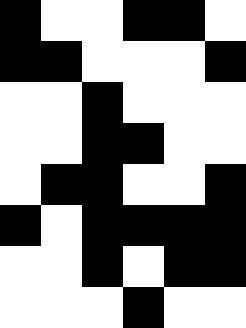[["black", "white", "white", "black", "black", "white"], ["black", "black", "white", "white", "white", "black"], ["white", "white", "black", "white", "white", "white"], ["white", "white", "black", "black", "white", "white"], ["white", "black", "black", "white", "white", "black"], ["black", "white", "black", "black", "black", "black"], ["white", "white", "black", "white", "black", "black"], ["white", "white", "white", "black", "white", "white"]]